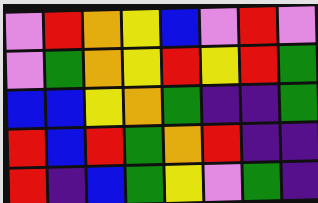[["violet", "red", "orange", "yellow", "blue", "violet", "red", "violet"], ["violet", "green", "orange", "yellow", "red", "yellow", "red", "green"], ["blue", "blue", "yellow", "orange", "green", "indigo", "indigo", "green"], ["red", "blue", "red", "green", "orange", "red", "indigo", "indigo"], ["red", "indigo", "blue", "green", "yellow", "violet", "green", "indigo"]]